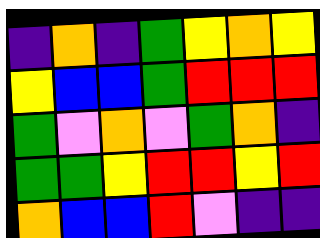[["indigo", "orange", "indigo", "green", "yellow", "orange", "yellow"], ["yellow", "blue", "blue", "green", "red", "red", "red"], ["green", "violet", "orange", "violet", "green", "orange", "indigo"], ["green", "green", "yellow", "red", "red", "yellow", "red"], ["orange", "blue", "blue", "red", "violet", "indigo", "indigo"]]